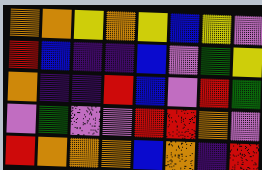[["orange", "orange", "yellow", "orange", "yellow", "blue", "yellow", "violet"], ["red", "blue", "indigo", "indigo", "blue", "violet", "green", "yellow"], ["orange", "indigo", "indigo", "red", "blue", "violet", "red", "green"], ["violet", "green", "violet", "violet", "red", "red", "orange", "violet"], ["red", "orange", "orange", "orange", "blue", "orange", "indigo", "red"]]